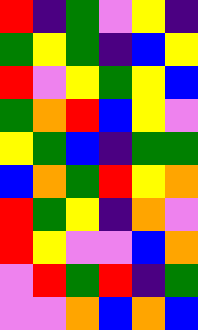[["red", "indigo", "green", "violet", "yellow", "indigo"], ["green", "yellow", "green", "indigo", "blue", "yellow"], ["red", "violet", "yellow", "green", "yellow", "blue"], ["green", "orange", "red", "blue", "yellow", "violet"], ["yellow", "green", "blue", "indigo", "green", "green"], ["blue", "orange", "green", "red", "yellow", "orange"], ["red", "green", "yellow", "indigo", "orange", "violet"], ["red", "yellow", "violet", "violet", "blue", "orange"], ["violet", "red", "green", "red", "indigo", "green"], ["violet", "violet", "orange", "blue", "orange", "blue"]]